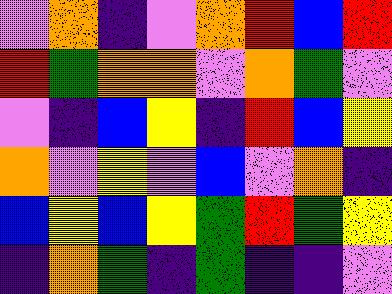[["violet", "orange", "indigo", "violet", "orange", "red", "blue", "red"], ["red", "green", "orange", "orange", "violet", "orange", "green", "violet"], ["violet", "indigo", "blue", "yellow", "indigo", "red", "blue", "yellow"], ["orange", "violet", "yellow", "violet", "blue", "violet", "orange", "indigo"], ["blue", "yellow", "blue", "yellow", "green", "red", "green", "yellow"], ["indigo", "orange", "green", "indigo", "green", "indigo", "indigo", "violet"]]